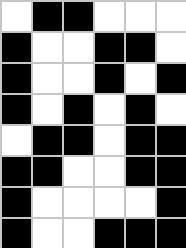[["white", "black", "black", "white", "white", "white"], ["black", "white", "white", "black", "black", "white"], ["black", "white", "white", "black", "white", "black"], ["black", "white", "black", "white", "black", "white"], ["white", "black", "black", "white", "black", "black"], ["black", "black", "white", "white", "black", "black"], ["black", "white", "white", "white", "white", "black"], ["black", "white", "white", "black", "black", "black"]]